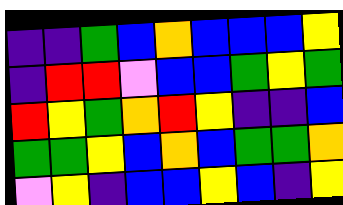[["indigo", "indigo", "green", "blue", "orange", "blue", "blue", "blue", "yellow"], ["indigo", "red", "red", "violet", "blue", "blue", "green", "yellow", "green"], ["red", "yellow", "green", "orange", "red", "yellow", "indigo", "indigo", "blue"], ["green", "green", "yellow", "blue", "orange", "blue", "green", "green", "orange"], ["violet", "yellow", "indigo", "blue", "blue", "yellow", "blue", "indigo", "yellow"]]